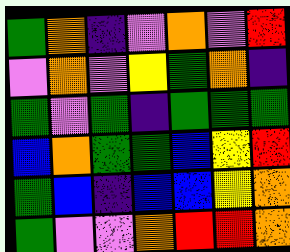[["green", "orange", "indigo", "violet", "orange", "violet", "red"], ["violet", "orange", "violet", "yellow", "green", "orange", "indigo"], ["green", "violet", "green", "indigo", "green", "green", "green"], ["blue", "orange", "green", "green", "blue", "yellow", "red"], ["green", "blue", "indigo", "blue", "blue", "yellow", "orange"], ["green", "violet", "violet", "orange", "red", "red", "orange"]]